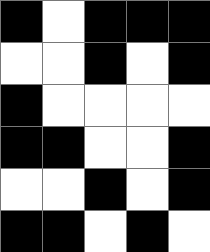[["black", "white", "black", "black", "black"], ["white", "white", "black", "white", "black"], ["black", "white", "white", "white", "white"], ["black", "black", "white", "white", "black"], ["white", "white", "black", "white", "black"], ["black", "black", "white", "black", "white"]]